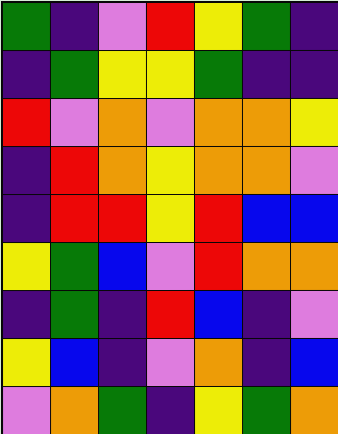[["green", "indigo", "violet", "red", "yellow", "green", "indigo"], ["indigo", "green", "yellow", "yellow", "green", "indigo", "indigo"], ["red", "violet", "orange", "violet", "orange", "orange", "yellow"], ["indigo", "red", "orange", "yellow", "orange", "orange", "violet"], ["indigo", "red", "red", "yellow", "red", "blue", "blue"], ["yellow", "green", "blue", "violet", "red", "orange", "orange"], ["indigo", "green", "indigo", "red", "blue", "indigo", "violet"], ["yellow", "blue", "indigo", "violet", "orange", "indigo", "blue"], ["violet", "orange", "green", "indigo", "yellow", "green", "orange"]]